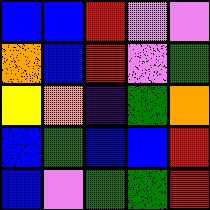[["blue", "blue", "red", "violet", "violet"], ["orange", "blue", "red", "violet", "green"], ["yellow", "orange", "indigo", "green", "orange"], ["blue", "green", "blue", "blue", "red"], ["blue", "violet", "green", "green", "red"]]